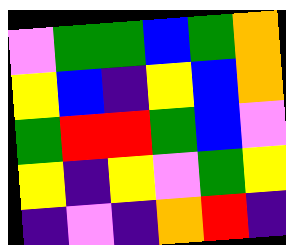[["violet", "green", "green", "blue", "green", "orange"], ["yellow", "blue", "indigo", "yellow", "blue", "orange"], ["green", "red", "red", "green", "blue", "violet"], ["yellow", "indigo", "yellow", "violet", "green", "yellow"], ["indigo", "violet", "indigo", "orange", "red", "indigo"]]